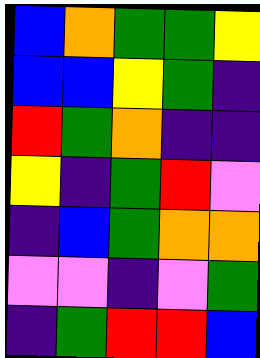[["blue", "orange", "green", "green", "yellow"], ["blue", "blue", "yellow", "green", "indigo"], ["red", "green", "orange", "indigo", "indigo"], ["yellow", "indigo", "green", "red", "violet"], ["indigo", "blue", "green", "orange", "orange"], ["violet", "violet", "indigo", "violet", "green"], ["indigo", "green", "red", "red", "blue"]]